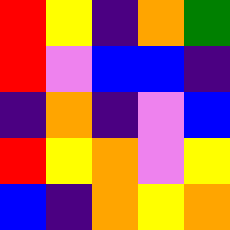[["red", "yellow", "indigo", "orange", "green"], ["red", "violet", "blue", "blue", "indigo"], ["indigo", "orange", "indigo", "violet", "blue"], ["red", "yellow", "orange", "violet", "yellow"], ["blue", "indigo", "orange", "yellow", "orange"]]